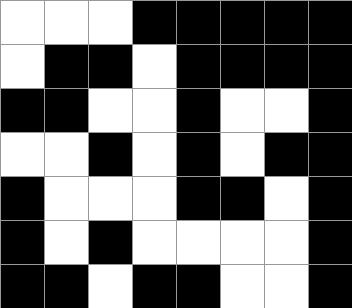[["white", "white", "white", "black", "black", "black", "black", "black"], ["white", "black", "black", "white", "black", "black", "black", "black"], ["black", "black", "white", "white", "black", "white", "white", "black"], ["white", "white", "black", "white", "black", "white", "black", "black"], ["black", "white", "white", "white", "black", "black", "white", "black"], ["black", "white", "black", "white", "white", "white", "white", "black"], ["black", "black", "white", "black", "black", "white", "white", "black"]]